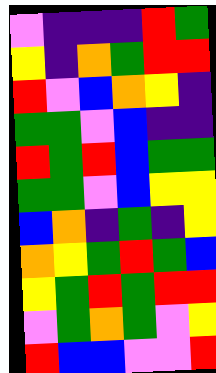[["violet", "indigo", "indigo", "indigo", "red", "green"], ["yellow", "indigo", "orange", "green", "red", "red"], ["red", "violet", "blue", "orange", "yellow", "indigo"], ["green", "green", "violet", "blue", "indigo", "indigo"], ["red", "green", "red", "blue", "green", "green"], ["green", "green", "violet", "blue", "yellow", "yellow"], ["blue", "orange", "indigo", "green", "indigo", "yellow"], ["orange", "yellow", "green", "red", "green", "blue"], ["yellow", "green", "red", "green", "red", "red"], ["violet", "green", "orange", "green", "violet", "yellow"], ["red", "blue", "blue", "violet", "violet", "red"]]